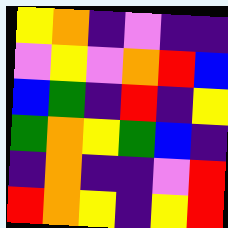[["yellow", "orange", "indigo", "violet", "indigo", "indigo"], ["violet", "yellow", "violet", "orange", "red", "blue"], ["blue", "green", "indigo", "red", "indigo", "yellow"], ["green", "orange", "yellow", "green", "blue", "indigo"], ["indigo", "orange", "indigo", "indigo", "violet", "red"], ["red", "orange", "yellow", "indigo", "yellow", "red"]]